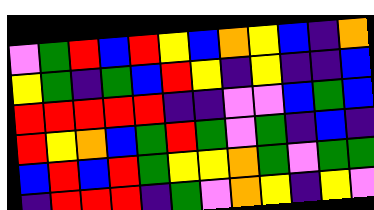[["violet", "green", "red", "blue", "red", "yellow", "blue", "orange", "yellow", "blue", "indigo", "orange"], ["yellow", "green", "indigo", "green", "blue", "red", "yellow", "indigo", "yellow", "indigo", "indigo", "blue"], ["red", "red", "red", "red", "red", "indigo", "indigo", "violet", "violet", "blue", "green", "blue"], ["red", "yellow", "orange", "blue", "green", "red", "green", "violet", "green", "indigo", "blue", "indigo"], ["blue", "red", "blue", "red", "green", "yellow", "yellow", "orange", "green", "violet", "green", "green"], ["indigo", "red", "red", "red", "indigo", "green", "violet", "orange", "yellow", "indigo", "yellow", "violet"]]